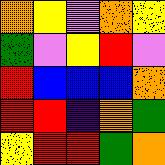[["orange", "yellow", "violet", "orange", "yellow"], ["green", "violet", "yellow", "red", "violet"], ["red", "blue", "blue", "blue", "orange"], ["red", "red", "indigo", "orange", "green"], ["yellow", "red", "red", "green", "orange"]]